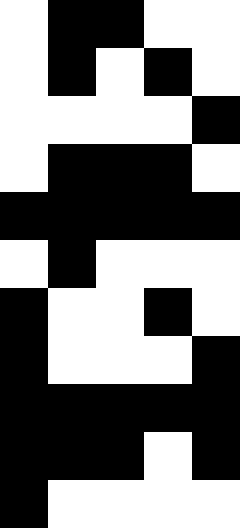[["white", "black", "black", "white", "white"], ["white", "black", "white", "black", "white"], ["white", "white", "white", "white", "black"], ["white", "black", "black", "black", "white"], ["black", "black", "black", "black", "black"], ["white", "black", "white", "white", "white"], ["black", "white", "white", "black", "white"], ["black", "white", "white", "white", "black"], ["black", "black", "black", "black", "black"], ["black", "black", "black", "white", "black"], ["black", "white", "white", "white", "white"]]